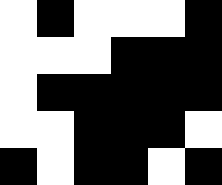[["white", "black", "white", "white", "white", "black"], ["white", "white", "white", "black", "black", "black"], ["white", "black", "black", "black", "black", "black"], ["white", "white", "black", "black", "black", "white"], ["black", "white", "black", "black", "white", "black"]]